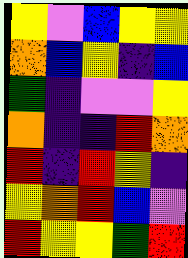[["yellow", "violet", "blue", "yellow", "yellow"], ["orange", "blue", "yellow", "indigo", "blue"], ["green", "indigo", "violet", "violet", "yellow"], ["orange", "indigo", "indigo", "red", "orange"], ["red", "indigo", "red", "yellow", "indigo"], ["yellow", "orange", "red", "blue", "violet"], ["red", "yellow", "yellow", "green", "red"]]